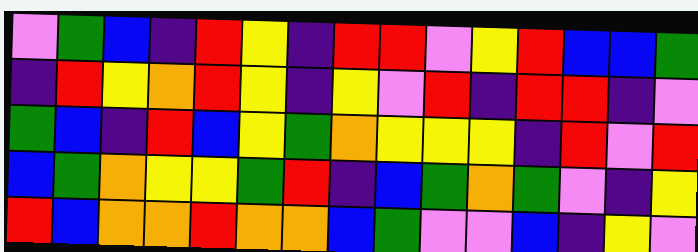[["violet", "green", "blue", "indigo", "red", "yellow", "indigo", "red", "red", "violet", "yellow", "red", "blue", "blue", "green"], ["indigo", "red", "yellow", "orange", "red", "yellow", "indigo", "yellow", "violet", "red", "indigo", "red", "red", "indigo", "violet"], ["green", "blue", "indigo", "red", "blue", "yellow", "green", "orange", "yellow", "yellow", "yellow", "indigo", "red", "violet", "red"], ["blue", "green", "orange", "yellow", "yellow", "green", "red", "indigo", "blue", "green", "orange", "green", "violet", "indigo", "yellow"], ["red", "blue", "orange", "orange", "red", "orange", "orange", "blue", "green", "violet", "violet", "blue", "indigo", "yellow", "violet"]]